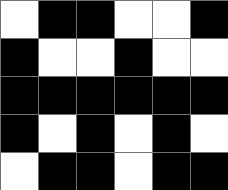[["white", "black", "black", "white", "white", "black"], ["black", "white", "white", "black", "white", "white"], ["black", "black", "black", "black", "black", "black"], ["black", "white", "black", "white", "black", "white"], ["white", "black", "black", "white", "black", "black"]]